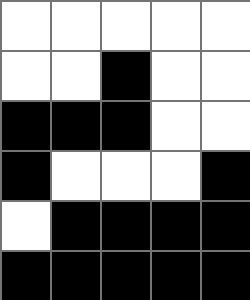[["white", "white", "white", "white", "white"], ["white", "white", "black", "white", "white"], ["black", "black", "black", "white", "white"], ["black", "white", "white", "white", "black"], ["white", "black", "black", "black", "black"], ["black", "black", "black", "black", "black"]]